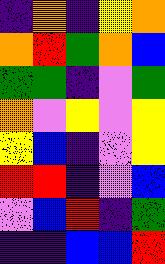[["indigo", "orange", "indigo", "yellow", "orange"], ["orange", "red", "green", "orange", "blue"], ["green", "green", "indigo", "violet", "green"], ["orange", "violet", "yellow", "violet", "yellow"], ["yellow", "blue", "indigo", "violet", "yellow"], ["red", "red", "indigo", "violet", "blue"], ["violet", "blue", "red", "indigo", "green"], ["indigo", "indigo", "blue", "blue", "red"]]